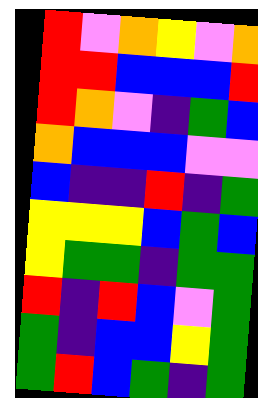[["red", "violet", "orange", "yellow", "violet", "orange"], ["red", "red", "blue", "blue", "blue", "red"], ["red", "orange", "violet", "indigo", "green", "blue"], ["orange", "blue", "blue", "blue", "violet", "violet"], ["blue", "indigo", "indigo", "red", "indigo", "green"], ["yellow", "yellow", "yellow", "blue", "green", "blue"], ["yellow", "green", "green", "indigo", "green", "green"], ["red", "indigo", "red", "blue", "violet", "green"], ["green", "indigo", "blue", "blue", "yellow", "green"], ["green", "red", "blue", "green", "indigo", "green"]]